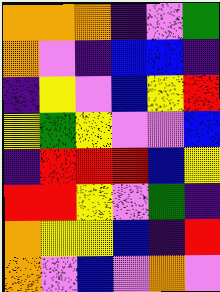[["orange", "orange", "orange", "indigo", "violet", "green"], ["orange", "violet", "indigo", "blue", "blue", "indigo"], ["indigo", "yellow", "violet", "blue", "yellow", "red"], ["yellow", "green", "yellow", "violet", "violet", "blue"], ["indigo", "red", "red", "red", "blue", "yellow"], ["red", "red", "yellow", "violet", "green", "indigo"], ["orange", "yellow", "yellow", "blue", "indigo", "red"], ["orange", "violet", "blue", "violet", "orange", "violet"]]